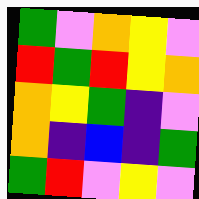[["green", "violet", "orange", "yellow", "violet"], ["red", "green", "red", "yellow", "orange"], ["orange", "yellow", "green", "indigo", "violet"], ["orange", "indigo", "blue", "indigo", "green"], ["green", "red", "violet", "yellow", "violet"]]